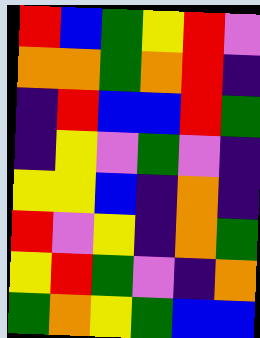[["red", "blue", "green", "yellow", "red", "violet"], ["orange", "orange", "green", "orange", "red", "indigo"], ["indigo", "red", "blue", "blue", "red", "green"], ["indigo", "yellow", "violet", "green", "violet", "indigo"], ["yellow", "yellow", "blue", "indigo", "orange", "indigo"], ["red", "violet", "yellow", "indigo", "orange", "green"], ["yellow", "red", "green", "violet", "indigo", "orange"], ["green", "orange", "yellow", "green", "blue", "blue"]]